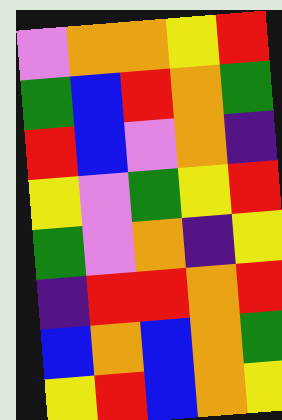[["violet", "orange", "orange", "yellow", "red"], ["green", "blue", "red", "orange", "green"], ["red", "blue", "violet", "orange", "indigo"], ["yellow", "violet", "green", "yellow", "red"], ["green", "violet", "orange", "indigo", "yellow"], ["indigo", "red", "red", "orange", "red"], ["blue", "orange", "blue", "orange", "green"], ["yellow", "red", "blue", "orange", "yellow"]]